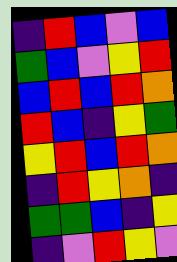[["indigo", "red", "blue", "violet", "blue"], ["green", "blue", "violet", "yellow", "red"], ["blue", "red", "blue", "red", "orange"], ["red", "blue", "indigo", "yellow", "green"], ["yellow", "red", "blue", "red", "orange"], ["indigo", "red", "yellow", "orange", "indigo"], ["green", "green", "blue", "indigo", "yellow"], ["indigo", "violet", "red", "yellow", "violet"]]